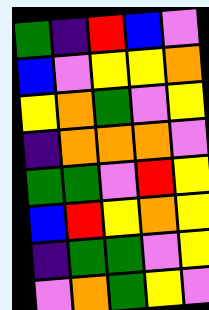[["green", "indigo", "red", "blue", "violet"], ["blue", "violet", "yellow", "yellow", "orange"], ["yellow", "orange", "green", "violet", "yellow"], ["indigo", "orange", "orange", "orange", "violet"], ["green", "green", "violet", "red", "yellow"], ["blue", "red", "yellow", "orange", "yellow"], ["indigo", "green", "green", "violet", "yellow"], ["violet", "orange", "green", "yellow", "violet"]]